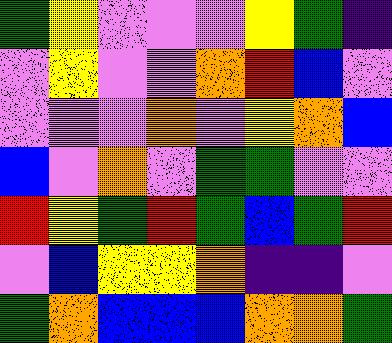[["green", "yellow", "violet", "violet", "violet", "yellow", "green", "indigo"], ["violet", "yellow", "violet", "violet", "orange", "red", "blue", "violet"], ["violet", "violet", "violet", "orange", "violet", "yellow", "orange", "blue"], ["blue", "violet", "orange", "violet", "green", "green", "violet", "violet"], ["red", "yellow", "green", "red", "green", "blue", "green", "red"], ["violet", "blue", "yellow", "yellow", "orange", "indigo", "indigo", "violet"], ["green", "orange", "blue", "blue", "blue", "orange", "orange", "green"]]